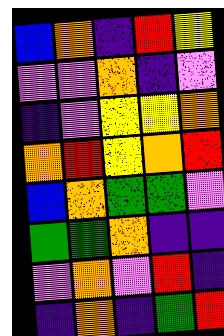[["blue", "orange", "indigo", "red", "yellow"], ["violet", "violet", "orange", "indigo", "violet"], ["indigo", "violet", "yellow", "yellow", "orange"], ["orange", "red", "yellow", "orange", "red"], ["blue", "orange", "green", "green", "violet"], ["green", "green", "orange", "indigo", "indigo"], ["violet", "orange", "violet", "red", "indigo"], ["indigo", "orange", "indigo", "green", "red"]]